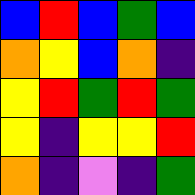[["blue", "red", "blue", "green", "blue"], ["orange", "yellow", "blue", "orange", "indigo"], ["yellow", "red", "green", "red", "green"], ["yellow", "indigo", "yellow", "yellow", "red"], ["orange", "indigo", "violet", "indigo", "green"]]